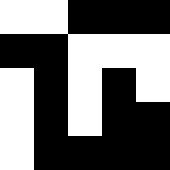[["white", "white", "black", "black", "black"], ["black", "black", "white", "white", "white"], ["white", "black", "white", "black", "white"], ["white", "black", "white", "black", "black"], ["white", "black", "black", "black", "black"]]